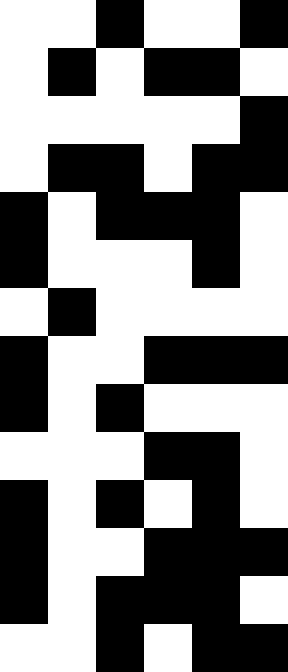[["white", "white", "black", "white", "white", "black"], ["white", "black", "white", "black", "black", "white"], ["white", "white", "white", "white", "white", "black"], ["white", "black", "black", "white", "black", "black"], ["black", "white", "black", "black", "black", "white"], ["black", "white", "white", "white", "black", "white"], ["white", "black", "white", "white", "white", "white"], ["black", "white", "white", "black", "black", "black"], ["black", "white", "black", "white", "white", "white"], ["white", "white", "white", "black", "black", "white"], ["black", "white", "black", "white", "black", "white"], ["black", "white", "white", "black", "black", "black"], ["black", "white", "black", "black", "black", "white"], ["white", "white", "black", "white", "black", "black"]]